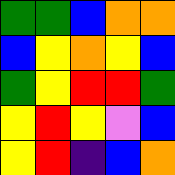[["green", "green", "blue", "orange", "orange"], ["blue", "yellow", "orange", "yellow", "blue"], ["green", "yellow", "red", "red", "green"], ["yellow", "red", "yellow", "violet", "blue"], ["yellow", "red", "indigo", "blue", "orange"]]